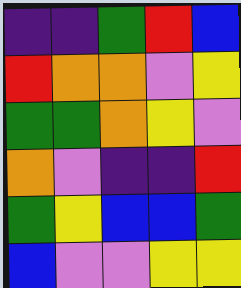[["indigo", "indigo", "green", "red", "blue"], ["red", "orange", "orange", "violet", "yellow"], ["green", "green", "orange", "yellow", "violet"], ["orange", "violet", "indigo", "indigo", "red"], ["green", "yellow", "blue", "blue", "green"], ["blue", "violet", "violet", "yellow", "yellow"]]